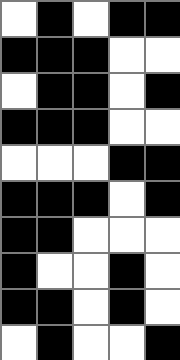[["white", "black", "white", "black", "black"], ["black", "black", "black", "white", "white"], ["white", "black", "black", "white", "black"], ["black", "black", "black", "white", "white"], ["white", "white", "white", "black", "black"], ["black", "black", "black", "white", "black"], ["black", "black", "white", "white", "white"], ["black", "white", "white", "black", "white"], ["black", "black", "white", "black", "white"], ["white", "black", "white", "white", "black"]]